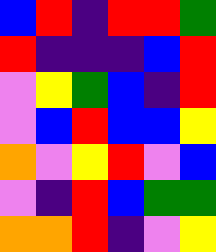[["blue", "red", "indigo", "red", "red", "green"], ["red", "indigo", "indigo", "indigo", "blue", "red"], ["violet", "yellow", "green", "blue", "indigo", "red"], ["violet", "blue", "red", "blue", "blue", "yellow"], ["orange", "violet", "yellow", "red", "violet", "blue"], ["violet", "indigo", "red", "blue", "green", "green"], ["orange", "orange", "red", "indigo", "violet", "yellow"]]